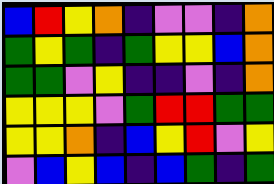[["blue", "red", "yellow", "orange", "indigo", "violet", "violet", "indigo", "orange"], ["green", "yellow", "green", "indigo", "green", "yellow", "yellow", "blue", "orange"], ["green", "green", "violet", "yellow", "indigo", "indigo", "violet", "indigo", "orange"], ["yellow", "yellow", "yellow", "violet", "green", "red", "red", "green", "green"], ["yellow", "yellow", "orange", "indigo", "blue", "yellow", "red", "violet", "yellow"], ["violet", "blue", "yellow", "blue", "indigo", "blue", "green", "indigo", "green"]]